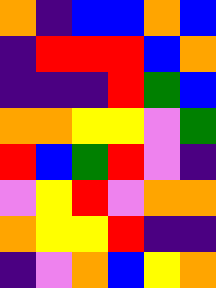[["orange", "indigo", "blue", "blue", "orange", "blue"], ["indigo", "red", "red", "red", "blue", "orange"], ["indigo", "indigo", "indigo", "red", "green", "blue"], ["orange", "orange", "yellow", "yellow", "violet", "green"], ["red", "blue", "green", "red", "violet", "indigo"], ["violet", "yellow", "red", "violet", "orange", "orange"], ["orange", "yellow", "yellow", "red", "indigo", "indigo"], ["indigo", "violet", "orange", "blue", "yellow", "orange"]]